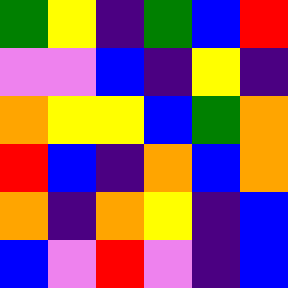[["green", "yellow", "indigo", "green", "blue", "red"], ["violet", "violet", "blue", "indigo", "yellow", "indigo"], ["orange", "yellow", "yellow", "blue", "green", "orange"], ["red", "blue", "indigo", "orange", "blue", "orange"], ["orange", "indigo", "orange", "yellow", "indigo", "blue"], ["blue", "violet", "red", "violet", "indigo", "blue"]]